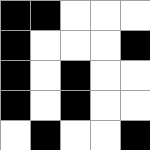[["black", "black", "white", "white", "white"], ["black", "white", "white", "white", "black"], ["black", "white", "black", "white", "white"], ["black", "white", "black", "white", "white"], ["white", "black", "white", "white", "black"]]